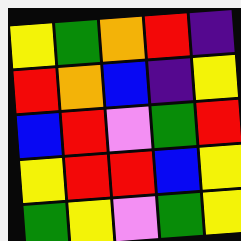[["yellow", "green", "orange", "red", "indigo"], ["red", "orange", "blue", "indigo", "yellow"], ["blue", "red", "violet", "green", "red"], ["yellow", "red", "red", "blue", "yellow"], ["green", "yellow", "violet", "green", "yellow"]]